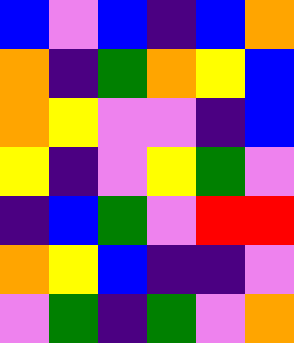[["blue", "violet", "blue", "indigo", "blue", "orange"], ["orange", "indigo", "green", "orange", "yellow", "blue"], ["orange", "yellow", "violet", "violet", "indigo", "blue"], ["yellow", "indigo", "violet", "yellow", "green", "violet"], ["indigo", "blue", "green", "violet", "red", "red"], ["orange", "yellow", "blue", "indigo", "indigo", "violet"], ["violet", "green", "indigo", "green", "violet", "orange"]]